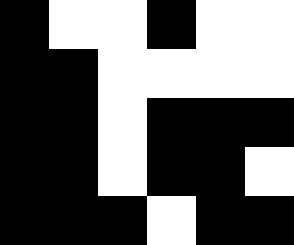[["black", "white", "white", "black", "white", "white"], ["black", "black", "white", "white", "white", "white"], ["black", "black", "white", "black", "black", "black"], ["black", "black", "white", "black", "black", "white"], ["black", "black", "black", "white", "black", "black"]]